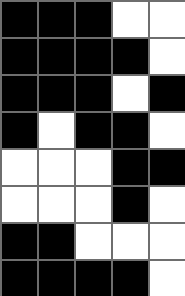[["black", "black", "black", "white", "white"], ["black", "black", "black", "black", "white"], ["black", "black", "black", "white", "black"], ["black", "white", "black", "black", "white"], ["white", "white", "white", "black", "black"], ["white", "white", "white", "black", "white"], ["black", "black", "white", "white", "white"], ["black", "black", "black", "black", "white"]]